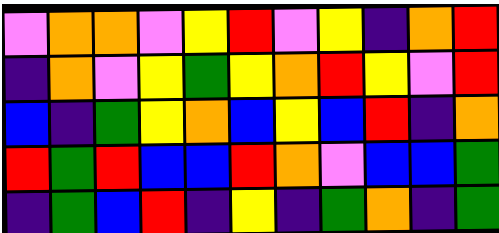[["violet", "orange", "orange", "violet", "yellow", "red", "violet", "yellow", "indigo", "orange", "red"], ["indigo", "orange", "violet", "yellow", "green", "yellow", "orange", "red", "yellow", "violet", "red"], ["blue", "indigo", "green", "yellow", "orange", "blue", "yellow", "blue", "red", "indigo", "orange"], ["red", "green", "red", "blue", "blue", "red", "orange", "violet", "blue", "blue", "green"], ["indigo", "green", "blue", "red", "indigo", "yellow", "indigo", "green", "orange", "indigo", "green"]]